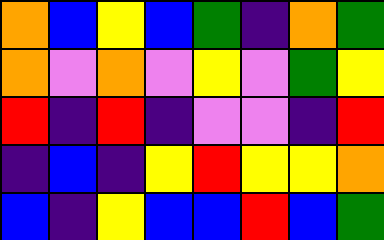[["orange", "blue", "yellow", "blue", "green", "indigo", "orange", "green"], ["orange", "violet", "orange", "violet", "yellow", "violet", "green", "yellow"], ["red", "indigo", "red", "indigo", "violet", "violet", "indigo", "red"], ["indigo", "blue", "indigo", "yellow", "red", "yellow", "yellow", "orange"], ["blue", "indigo", "yellow", "blue", "blue", "red", "blue", "green"]]